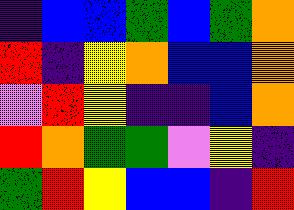[["indigo", "blue", "blue", "green", "blue", "green", "orange"], ["red", "indigo", "yellow", "orange", "blue", "blue", "orange"], ["violet", "red", "yellow", "indigo", "indigo", "blue", "orange"], ["red", "orange", "green", "green", "violet", "yellow", "indigo"], ["green", "red", "yellow", "blue", "blue", "indigo", "red"]]